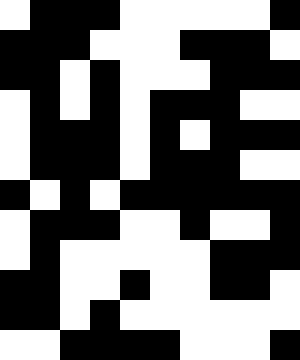[["white", "black", "black", "black", "white", "white", "white", "white", "white", "black"], ["black", "black", "black", "white", "white", "white", "black", "black", "black", "white"], ["black", "black", "white", "black", "white", "white", "white", "black", "black", "black"], ["white", "black", "white", "black", "white", "black", "black", "black", "white", "white"], ["white", "black", "black", "black", "white", "black", "white", "black", "black", "black"], ["white", "black", "black", "black", "white", "black", "black", "black", "white", "white"], ["black", "white", "black", "white", "black", "black", "black", "black", "black", "black"], ["white", "black", "black", "black", "white", "white", "black", "white", "white", "black"], ["white", "black", "white", "white", "white", "white", "white", "black", "black", "black"], ["black", "black", "white", "white", "black", "white", "white", "black", "black", "white"], ["black", "black", "white", "black", "white", "white", "white", "white", "white", "white"], ["white", "white", "black", "black", "black", "black", "white", "white", "white", "black"]]